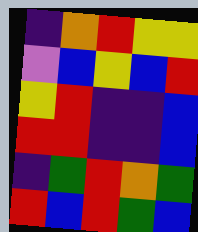[["indigo", "orange", "red", "yellow", "yellow"], ["violet", "blue", "yellow", "blue", "red"], ["yellow", "red", "indigo", "indigo", "blue"], ["red", "red", "indigo", "indigo", "blue"], ["indigo", "green", "red", "orange", "green"], ["red", "blue", "red", "green", "blue"]]